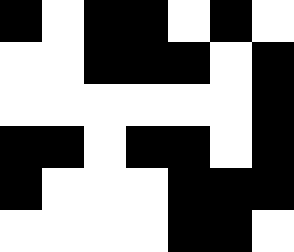[["black", "white", "black", "black", "white", "black", "white"], ["white", "white", "black", "black", "black", "white", "black"], ["white", "white", "white", "white", "white", "white", "black"], ["black", "black", "white", "black", "black", "white", "black"], ["black", "white", "white", "white", "black", "black", "black"], ["white", "white", "white", "white", "black", "black", "white"]]